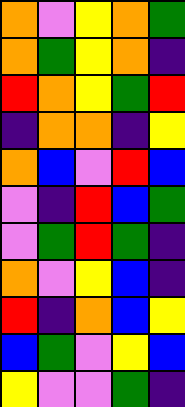[["orange", "violet", "yellow", "orange", "green"], ["orange", "green", "yellow", "orange", "indigo"], ["red", "orange", "yellow", "green", "red"], ["indigo", "orange", "orange", "indigo", "yellow"], ["orange", "blue", "violet", "red", "blue"], ["violet", "indigo", "red", "blue", "green"], ["violet", "green", "red", "green", "indigo"], ["orange", "violet", "yellow", "blue", "indigo"], ["red", "indigo", "orange", "blue", "yellow"], ["blue", "green", "violet", "yellow", "blue"], ["yellow", "violet", "violet", "green", "indigo"]]